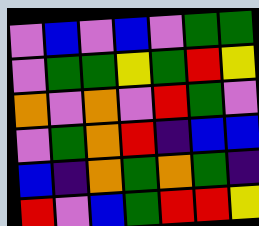[["violet", "blue", "violet", "blue", "violet", "green", "green"], ["violet", "green", "green", "yellow", "green", "red", "yellow"], ["orange", "violet", "orange", "violet", "red", "green", "violet"], ["violet", "green", "orange", "red", "indigo", "blue", "blue"], ["blue", "indigo", "orange", "green", "orange", "green", "indigo"], ["red", "violet", "blue", "green", "red", "red", "yellow"]]